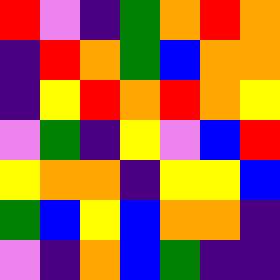[["red", "violet", "indigo", "green", "orange", "red", "orange"], ["indigo", "red", "orange", "green", "blue", "orange", "orange"], ["indigo", "yellow", "red", "orange", "red", "orange", "yellow"], ["violet", "green", "indigo", "yellow", "violet", "blue", "red"], ["yellow", "orange", "orange", "indigo", "yellow", "yellow", "blue"], ["green", "blue", "yellow", "blue", "orange", "orange", "indigo"], ["violet", "indigo", "orange", "blue", "green", "indigo", "indigo"]]